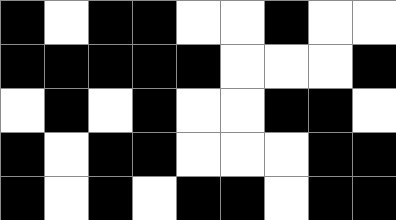[["black", "white", "black", "black", "white", "white", "black", "white", "white"], ["black", "black", "black", "black", "black", "white", "white", "white", "black"], ["white", "black", "white", "black", "white", "white", "black", "black", "white"], ["black", "white", "black", "black", "white", "white", "white", "black", "black"], ["black", "white", "black", "white", "black", "black", "white", "black", "black"]]